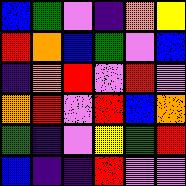[["blue", "green", "violet", "indigo", "orange", "yellow"], ["red", "orange", "blue", "green", "violet", "blue"], ["indigo", "orange", "red", "violet", "red", "violet"], ["orange", "red", "violet", "red", "blue", "orange"], ["green", "indigo", "violet", "yellow", "green", "red"], ["blue", "indigo", "indigo", "red", "violet", "violet"]]